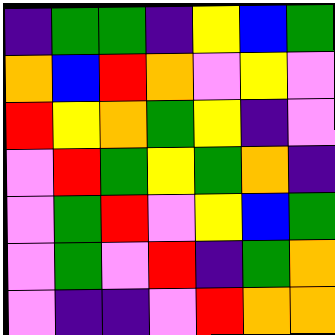[["indigo", "green", "green", "indigo", "yellow", "blue", "green"], ["orange", "blue", "red", "orange", "violet", "yellow", "violet"], ["red", "yellow", "orange", "green", "yellow", "indigo", "violet"], ["violet", "red", "green", "yellow", "green", "orange", "indigo"], ["violet", "green", "red", "violet", "yellow", "blue", "green"], ["violet", "green", "violet", "red", "indigo", "green", "orange"], ["violet", "indigo", "indigo", "violet", "red", "orange", "orange"]]